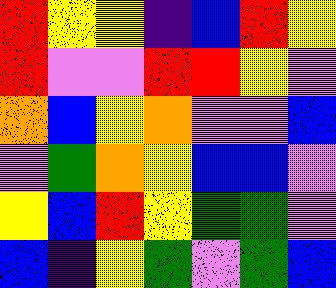[["red", "yellow", "yellow", "indigo", "blue", "red", "yellow"], ["red", "violet", "violet", "red", "red", "yellow", "violet"], ["orange", "blue", "yellow", "orange", "violet", "violet", "blue"], ["violet", "green", "orange", "yellow", "blue", "blue", "violet"], ["yellow", "blue", "red", "yellow", "green", "green", "violet"], ["blue", "indigo", "yellow", "green", "violet", "green", "blue"]]